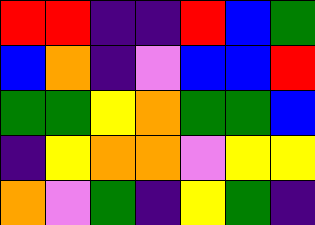[["red", "red", "indigo", "indigo", "red", "blue", "green"], ["blue", "orange", "indigo", "violet", "blue", "blue", "red"], ["green", "green", "yellow", "orange", "green", "green", "blue"], ["indigo", "yellow", "orange", "orange", "violet", "yellow", "yellow"], ["orange", "violet", "green", "indigo", "yellow", "green", "indigo"]]